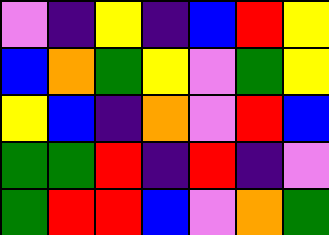[["violet", "indigo", "yellow", "indigo", "blue", "red", "yellow"], ["blue", "orange", "green", "yellow", "violet", "green", "yellow"], ["yellow", "blue", "indigo", "orange", "violet", "red", "blue"], ["green", "green", "red", "indigo", "red", "indigo", "violet"], ["green", "red", "red", "blue", "violet", "orange", "green"]]